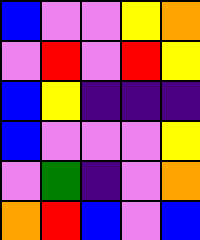[["blue", "violet", "violet", "yellow", "orange"], ["violet", "red", "violet", "red", "yellow"], ["blue", "yellow", "indigo", "indigo", "indigo"], ["blue", "violet", "violet", "violet", "yellow"], ["violet", "green", "indigo", "violet", "orange"], ["orange", "red", "blue", "violet", "blue"]]